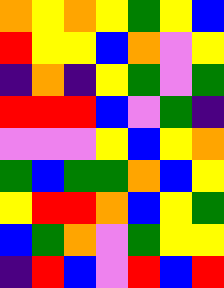[["orange", "yellow", "orange", "yellow", "green", "yellow", "blue"], ["red", "yellow", "yellow", "blue", "orange", "violet", "yellow"], ["indigo", "orange", "indigo", "yellow", "green", "violet", "green"], ["red", "red", "red", "blue", "violet", "green", "indigo"], ["violet", "violet", "violet", "yellow", "blue", "yellow", "orange"], ["green", "blue", "green", "green", "orange", "blue", "yellow"], ["yellow", "red", "red", "orange", "blue", "yellow", "green"], ["blue", "green", "orange", "violet", "green", "yellow", "yellow"], ["indigo", "red", "blue", "violet", "red", "blue", "red"]]